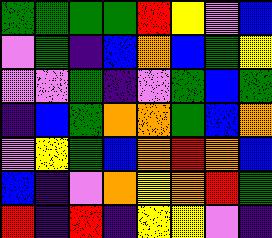[["green", "green", "green", "green", "red", "yellow", "violet", "blue"], ["violet", "green", "indigo", "blue", "orange", "blue", "green", "yellow"], ["violet", "violet", "green", "indigo", "violet", "green", "blue", "green"], ["indigo", "blue", "green", "orange", "orange", "green", "blue", "orange"], ["violet", "yellow", "green", "blue", "orange", "red", "orange", "blue"], ["blue", "indigo", "violet", "orange", "yellow", "orange", "red", "green"], ["red", "indigo", "red", "indigo", "yellow", "yellow", "violet", "indigo"]]